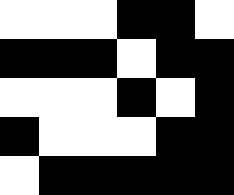[["white", "white", "white", "black", "black", "white"], ["black", "black", "black", "white", "black", "black"], ["white", "white", "white", "black", "white", "black"], ["black", "white", "white", "white", "black", "black"], ["white", "black", "black", "black", "black", "black"]]